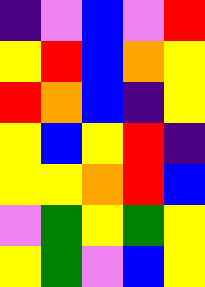[["indigo", "violet", "blue", "violet", "red"], ["yellow", "red", "blue", "orange", "yellow"], ["red", "orange", "blue", "indigo", "yellow"], ["yellow", "blue", "yellow", "red", "indigo"], ["yellow", "yellow", "orange", "red", "blue"], ["violet", "green", "yellow", "green", "yellow"], ["yellow", "green", "violet", "blue", "yellow"]]